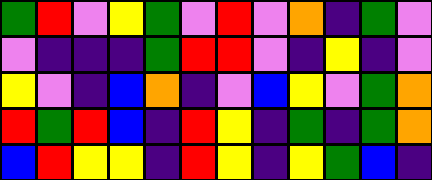[["green", "red", "violet", "yellow", "green", "violet", "red", "violet", "orange", "indigo", "green", "violet"], ["violet", "indigo", "indigo", "indigo", "green", "red", "red", "violet", "indigo", "yellow", "indigo", "violet"], ["yellow", "violet", "indigo", "blue", "orange", "indigo", "violet", "blue", "yellow", "violet", "green", "orange"], ["red", "green", "red", "blue", "indigo", "red", "yellow", "indigo", "green", "indigo", "green", "orange"], ["blue", "red", "yellow", "yellow", "indigo", "red", "yellow", "indigo", "yellow", "green", "blue", "indigo"]]